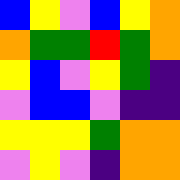[["blue", "yellow", "violet", "blue", "yellow", "orange"], ["orange", "green", "green", "red", "green", "orange"], ["yellow", "blue", "violet", "yellow", "green", "indigo"], ["violet", "blue", "blue", "violet", "indigo", "indigo"], ["yellow", "yellow", "yellow", "green", "orange", "orange"], ["violet", "yellow", "violet", "indigo", "orange", "orange"]]